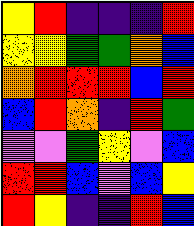[["yellow", "red", "indigo", "indigo", "indigo", "red"], ["yellow", "yellow", "green", "green", "orange", "blue"], ["orange", "red", "red", "red", "blue", "red"], ["blue", "red", "orange", "indigo", "red", "green"], ["violet", "violet", "green", "yellow", "violet", "blue"], ["red", "red", "blue", "violet", "blue", "yellow"], ["red", "yellow", "indigo", "indigo", "red", "blue"]]